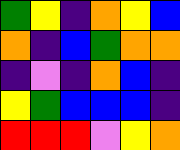[["green", "yellow", "indigo", "orange", "yellow", "blue"], ["orange", "indigo", "blue", "green", "orange", "orange"], ["indigo", "violet", "indigo", "orange", "blue", "indigo"], ["yellow", "green", "blue", "blue", "blue", "indigo"], ["red", "red", "red", "violet", "yellow", "orange"]]